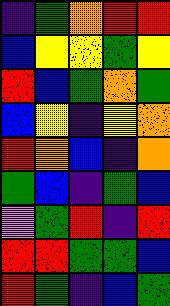[["indigo", "green", "orange", "red", "red"], ["blue", "yellow", "yellow", "green", "yellow"], ["red", "blue", "green", "orange", "green"], ["blue", "yellow", "indigo", "yellow", "orange"], ["red", "orange", "blue", "indigo", "orange"], ["green", "blue", "indigo", "green", "blue"], ["violet", "green", "red", "indigo", "red"], ["red", "red", "green", "green", "blue"], ["red", "green", "indigo", "blue", "green"]]